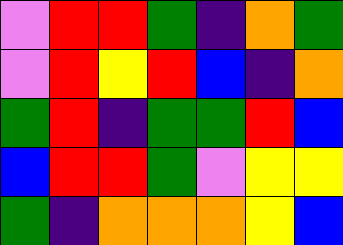[["violet", "red", "red", "green", "indigo", "orange", "green"], ["violet", "red", "yellow", "red", "blue", "indigo", "orange"], ["green", "red", "indigo", "green", "green", "red", "blue"], ["blue", "red", "red", "green", "violet", "yellow", "yellow"], ["green", "indigo", "orange", "orange", "orange", "yellow", "blue"]]